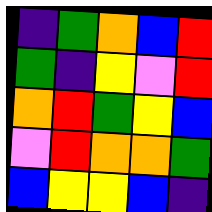[["indigo", "green", "orange", "blue", "red"], ["green", "indigo", "yellow", "violet", "red"], ["orange", "red", "green", "yellow", "blue"], ["violet", "red", "orange", "orange", "green"], ["blue", "yellow", "yellow", "blue", "indigo"]]